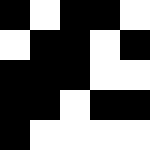[["black", "white", "black", "black", "white"], ["white", "black", "black", "white", "black"], ["black", "black", "black", "white", "white"], ["black", "black", "white", "black", "black"], ["black", "white", "white", "white", "white"]]